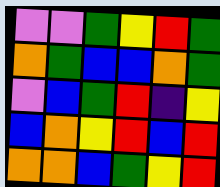[["violet", "violet", "green", "yellow", "red", "green"], ["orange", "green", "blue", "blue", "orange", "green"], ["violet", "blue", "green", "red", "indigo", "yellow"], ["blue", "orange", "yellow", "red", "blue", "red"], ["orange", "orange", "blue", "green", "yellow", "red"]]